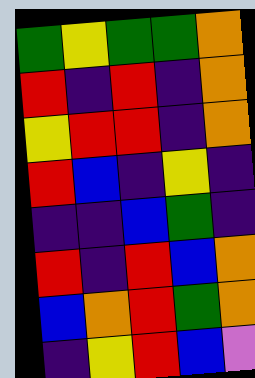[["green", "yellow", "green", "green", "orange"], ["red", "indigo", "red", "indigo", "orange"], ["yellow", "red", "red", "indigo", "orange"], ["red", "blue", "indigo", "yellow", "indigo"], ["indigo", "indigo", "blue", "green", "indigo"], ["red", "indigo", "red", "blue", "orange"], ["blue", "orange", "red", "green", "orange"], ["indigo", "yellow", "red", "blue", "violet"]]